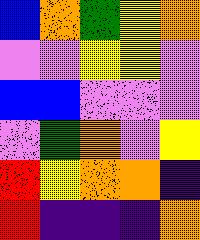[["blue", "orange", "green", "yellow", "orange"], ["violet", "violet", "yellow", "yellow", "violet"], ["blue", "blue", "violet", "violet", "violet"], ["violet", "green", "orange", "violet", "yellow"], ["red", "yellow", "orange", "orange", "indigo"], ["red", "indigo", "indigo", "indigo", "orange"]]